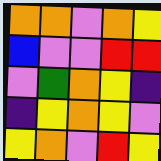[["orange", "orange", "violet", "orange", "yellow"], ["blue", "violet", "violet", "red", "red"], ["violet", "green", "orange", "yellow", "indigo"], ["indigo", "yellow", "orange", "yellow", "violet"], ["yellow", "orange", "violet", "red", "yellow"]]